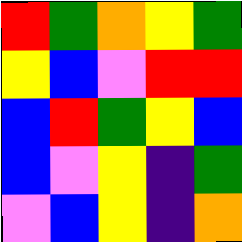[["red", "green", "orange", "yellow", "green"], ["yellow", "blue", "violet", "red", "red"], ["blue", "red", "green", "yellow", "blue"], ["blue", "violet", "yellow", "indigo", "green"], ["violet", "blue", "yellow", "indigo", "orange"]]